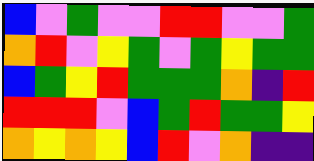[["blue", "violet", "green", "violet", "violet", "red", "red", "violet", "violet", "green"], ["orange", "red", "violet", "yellow", "green", "violet", "green", "yellow", "green", "green"], ["blue", "green", "yellow", "red", "green", "green", "green", "orange", "indigo", "red"], ["red", "red", "red", "violet", "blue", "green", "red", "green", "green", "yellow"], ["orange", "yellow", "orange", "yellow", "blue", "red", "violet", "orange", "indigo", "indigo"]]